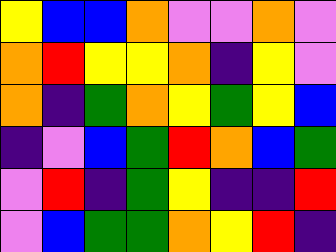[["yellow", "blue", "blue", "orange", "violet", "violet", "orange", "violet"], ["orange", "red", "yellow", "yellow", "orange", "indigo", "yellow", "violet"], ["orange", "indigo", "green", "orange", "yellow", "green", "yellow", "blue"], ["indigo", "violet", "blue", "green", "red", "orange", "blue", "green"], ["violet", "red", "indigo", "green", "yellow", "indigo", "indigo", "red"], ["violet", "blue", "green", "green", "orange", "yellow", "red", "indigo"]]